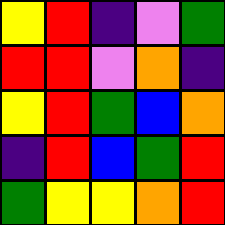[["yellow", "red", "indigo", "violet", "green"], ["red", "red", "violet", "orange", "indigo"], ["yellow", "red", "green", "blue", "orange"], ["indigo", "red", "blue", "green", "red"], ["green", "yellow", "yellow", "orange", "red"]]